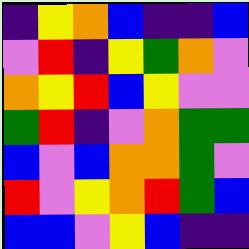[["indigo", "yellow", "orange", "blue", "indigo", "indigo", "blue"], ["violet", "red", "indigo", "yellow", "green", "orange", "violet"], ["orange", "yellow", "red", "blue", "yellow", "violet", "violet"], ["green", "red", "indigo", "violet", "orange", "green", "green"], ["blue", "violet", "blue", "orange", "orange", "green", "violet"], ["red", "violet", "yellow", "orange", "red", "green", "blue"], ["blue", "blue", "violet", "yellow", "blue", "indigo", "indigo"]]